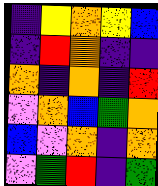[["indigo", "yellow", "orange", "yellow", "blue"], ["indigo", "red", "orange", "indigo", "indigo"], ["orange", "indigo", "orange", "indigo", "red"], ["violet", "orange", "blue", "green", "orange"], ["blue", "violet", "orange", "indigo", "orange"], ["violet", "green", "red", "indigo", "green"]]